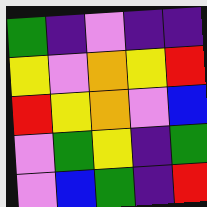[["green", "indigo", "violet", "indigo", "indigo"], ["yellow", "violet", "orange", "yellow", "red"], ["red", "yellow", "orange", "violet", "blue"], ["violet", "green", "yellow", "indigo", "green"], ["violet", "blue", "green", "indigo", "red"]]